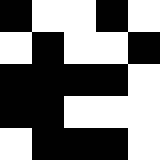[["black", "white", "white", "black", "white"], ["white", "black", "white", "white", "black"], ["black", "black", "black", "black", "white"], ["black", "black", "white", "white", "white"], ["white", "black", "black", "black", "white"]]